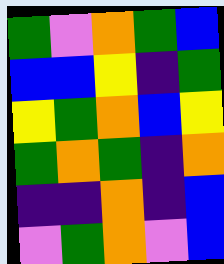[["green", "violet", "orange", "green", "blue"], ["blue", "blue", "yellow", "indigo", "green"], ["yellow", "green", "orange", "blue", "yellow"], ["green", "orange", "green", "indigo", "orange"], ["indigo", "indigo", "orange", "indigo", "blue"], ["violet", "green", "orange", "violet", "blue"]]